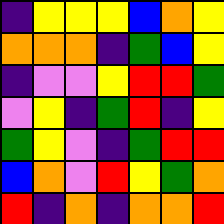[["indigo", "yellow", "yellow", "yellow", "blue", "orange", "yellow"], ["orange", "orange", "orange", "indigo", "green", "blue", "yellow"], ["indigo", "violet", "violet", "yellow", "red", "red", "green"], ["violet", "yellow", "indigo", "green", "red", "indigo", "yellow"], ["green", "yellow", "violet", "indigo", "green", "red", "red"], ["blue", "orange", "violet", "red", "yellow", "green", "orange"], ["red", "indigo", "orange", "indigo", "orange", "orange", "red"]]